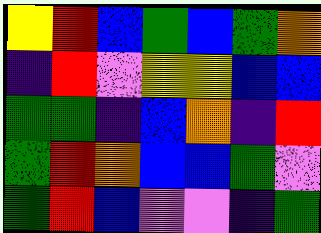[["yellow", "red", "blue", "green", "blue", "green", "orange"], ["indigo", "red", "violet", "yellow", "yellow", "blue", "blue"], ["green", "green", "indigo", "blue", "orange", "indigo", "red"], ["green", "red", "orange", "blue", "blue", "green", "violet"], ["green", "red", "blue", "violet", "violet", "indigo", "green"]]